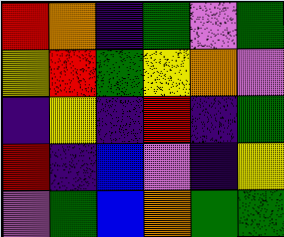[["red", "orange", "indigo", "green", "violet", "green"], ["yellow", "red", "green", "yellow", "orange", "violet"], ["indigo", "yellow", "indigo", "red", "indigo", "green"], ["red", "indigo", "blue", "violet", "indigo", "yellow"], ["violet", "green", "blue", "orange", "green", "green"]]